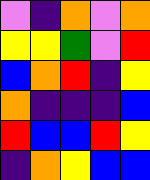[["violet", "indigo", "orange", "violet", "orange"], ["yellow", "yellow", "green", "violet", "red"], ["blue", "orange", "red", "indigo", "yellow"], ["orange", "indigo", "indigo", "indigo", "blue"], ["red", "blue", "blue", "red", "yellow"], ["indigo", "orange", "yellow", "blue", "blue"]]